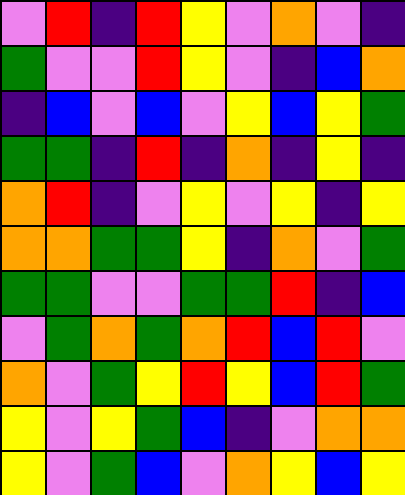[["violet", "red", "indigo", "red", "yellow", "violet", "orange", "violet", "indigo"], ["green", "violet", "violet", "red", "yellow", "violet", "indigo", "blue", "orange"], ["indigo", "blue", "violet", "blue", "violet", "yellow", "blue", "yellow", "green"], ["green", "green", "indigo", "red", "indigo", "orange", "indigo", "yellow", "indigo"], ["orange", "red", "indigo", "violet", "yellow", "violet", "yellow", "indigo", "yellow"], ["orange", "orange", "green", "green", "yellow", "indigo", "orange", "violet", "green"], ["green", "green", "violet", "violet", "green", "green", "red", "indigo", "blue"], ["violet", "green", "orange", "green", "orange", "red", "blue", "red", "violet"], ["orange", "violet", "green", "yellow", "red", "yellow", "blue", "red", "green"], ["yellow", "violet", "yellow", "green", "blue", "indigo", "violet", "orange", "orange"], ["yellow", "violet", "green", "blue", "violet", "orange", "yellow", "blue", "yellow"]]